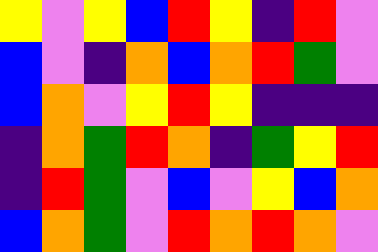[["yellow", "violet", "yellow", "blue", "red", "yellow", "indigo", "red", "violet"], ["blue", "violet", "indigo", "orange", "blue", "orange", "red", "green", "violet"], ["blue", "orange", "violet", "yellow", "red", "yellow", "indigo", "indigo", "indigo"], ["indigo", "orange", "green", "red", "orange", "indigo", "green", "yellow", "red"], ["indigo", "red", "green", "violet", "blue", "violet", "yellow", "blue", "orange"], ["blue", "orange", "green", "violet", "red", "orange", "red", "orange", "violet"]]